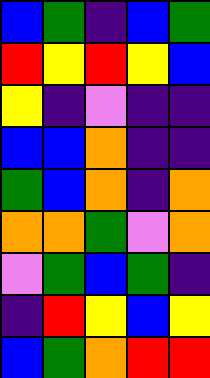[["blue", "green", "indigo", "blue", "green"], ["red", "yellow", "red", "yellow", "blue"], ["yellow", "indigo", "violet", "indigo", "indigo"], ["blue", "blue", "orange", "indigo", "indigo"], ["green", "blue", "orange", "indigo", "orange"], ["orange", "orange", "green", "violet", "orange"], ["violet", "green", "blue", "green", "indigo"], ["indigo", "red", "yellow", "blue", "yellow"], ["blue", "green", "orange", "red", "red"]]